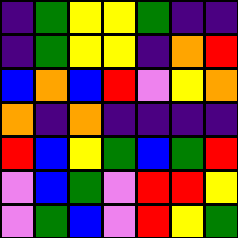[["indigo", "green", "yellow", "yellow", "green", "indigo", "indigo"], ["indigo", "green", "yellow", "yellow", "indigo", "orange", "red"], ["blue", "orange", "blue", "red", "violet", "yellow", "orange"], ["orange", "indigo", "orange", "indigo", "indigo", "indigo", "indigo"], ["red", "blue", "yellow", "green", "blue", "green", "red"], ["violet", "blue", "green", "violet", "red", "red", "yellow"], ["violet", "green", "blue", "violet", "red", "yellow", "green"]]